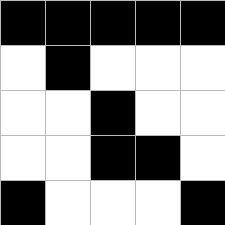[["black", "black", "black", "black", "black"], ["white", "black", "white", "white", "white"], ["white", "white", "black", "white", "white"], ["white", "white", "black", "black", "white"], ["black", "white", "white", "white", "black"]]